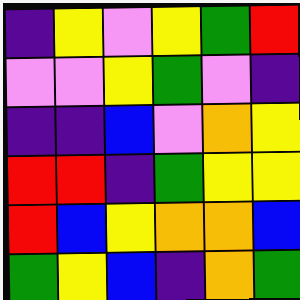[["indigo", "yellow", "violet", "yellow", "green", "red"], ["violet", "violet", "yellow", "green", "violet", "indigo"], ["indigo", "indigo", "blue", "violet", "orange", "yellow"], ["red", "red", "indigo", "green", "yellow", "yellow"], ["red", "blue", "yellow", "orange", "orange", "blue"], ["green", "yellow", "blue", "indigo", "orange", "green"]]